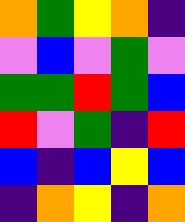[["orange", "green", "yellow", "orange", "indigo"], ["violet", "blue", "violet", "green", "violet"], ["green", "green", "red", "green", "blue"], ["red", "violet", "green", "indigo", "red"], ["blue", "indigo", "blue", "yellow", "blue"], ["indigo", "orange", "yellow", "indigo", "orange"]]